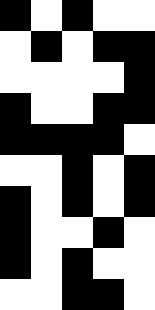[["black", "white", "black", "white", "white"], ["white", "black", "white", "black", "black"], ["white", "white", "white", "white", "black"], ["black", "white", "white", "black", "black"], ["black", "black", "black", "black", "white"], ["white", "white", "black", "white", "black"], ["black", "white", "black", "white", "black"], ["black", "white", "white", "black", "white"], ["black", "white", "black", "white", "white"], ["white", "white", "black", "black", "white"]]